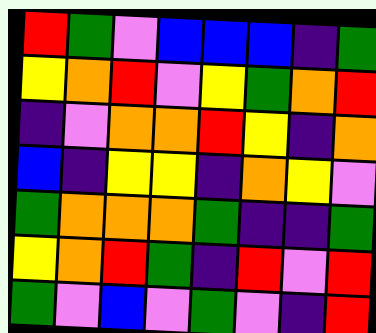[["red", "green", "violet", "blue", "blue", "blue", "indigo", "green"], ["yellow", "orange", "red", "violet", "yellow", "green", "orange", "red"], ["indigo", "violet", "orange", "orange", "red", "yellow", "indigo", "orange"], ["blue", "indigo", "yellow", "yellow", "indigo", "orange", "yellow", "violet"], ["green", "orange", "orange", "orange", "green", "indigo", "indigo", "green"], ["yellow", "orange", "red", "green", "indigo", "red", "violet", "red"], ["green", "violet", "blue", "violet", "green", "violet", "indigo", "red"]]